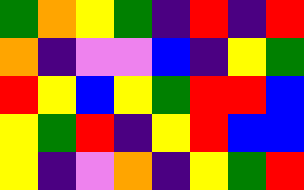[["green", "orange", "yellow", "green", "indigo", "red", "indigo", "red"], ["orange", "indigo", "violet", "violet", "blue", "indigo", "yellow", "green"], ["red", "yellow", "blue", "yellow", "green", "red", "red", "blue"], ["yellow", "green", "red", "indigo", "yellow", "red", "blue", "blue"], ["yellow", "indigo", "violet", "orange", "indigo", "yellow", "green", "red"]]